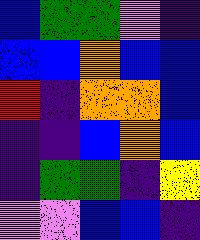[["blue", "green", "green", "violet", "indigo"], ["blue", "blue", "orange", "blue", "blue"], ["red", "indigo", "orange", "orange", "blue"], ["indigo", "indigo", "blue", "orange", "blue"], ["indigo", "green", "green", "indigo", "yellow"], ["violet", "violet", "blue", "blue", "indigo"]]